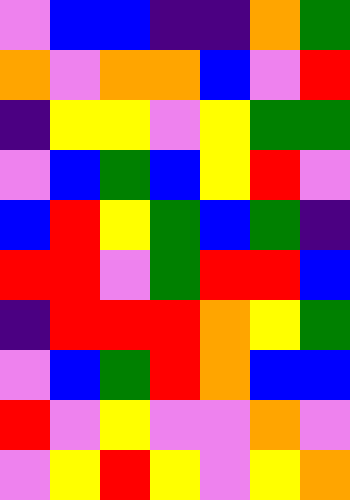[["violet", "blue", "blue", "indigo", "indigo", "orange", "green"], ["orange", "violet", "orange", "orange", "blue", "violet", "red"], ["indigo", "yellow", "yellow", "violet", "yellow", "green", "green"], ["violet", "blue", "green", "blue", "yellow", "red", "violet"], ["blue", "red", "yellow", "green", "blue", "green", "indigo"], ["red", "red", "violet", "green", "red", "red", "blue"], ["indigo", "red", "red", "red", "orange", "yellow", "green"], ["violet", "blue", "green", "red", "orange", "blue", "blue"], ["red", "violet", "yellow", "violet", "violet", "orange", "violet"], ["violet", "yellow", "red", "yellow", "violet", "yellow", "orange"]]